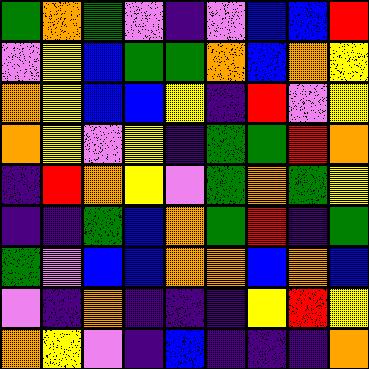[["green", "orange", "green", "violet", "indigo", "violet", "blue", "blue", "red"], ["violet", "yellow", "blue", "green", "green", "orange", "blue", "orange", "yellow"], ["orange", "yellow", "blue", "blue", "yellow", "indigo", "red", "violet", "yellow"], ["orange", "yellow", "violet", "yellow", "indigo", "green", "green", "red", "orange"], ["indigo", "red", "orange", "yellow", "violet", "green", "orange", "green", "yellow"], ["indigo", "indigo", "green", "blue", "orange", "green", "red", "indigo", "green"], ["green", "violet", "blue", "blue", "orange", "orange", "blue", "orange", "blue"], ["violet", "indigo", "orange", "indigo", "indigo", "indigo", "yellow", "red", "yellow"], ["orange", "yellow", "violet", "indigo", "blue", "indigo", "indigo", "indigo", "orange"]]